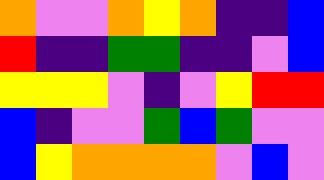[["orange", "violet", "violet", "orange", "yellow", "orange", "indigo", "indigo", "blue"], ["red", "indigo", "indigo", "green", "green", "indigo", "indigo", "violet", "blue"], ["yellow", "yellow", "yellow", "violet", "indigo", "violet", "yellow", "red", "red"], ["blue", "indigo", "violet", "violet", "green", "blue", "green", "violet", "violet"], ["blue", "yellow", "orange", "orange", "orange", "orange", "violet", "blue", "violet"]]